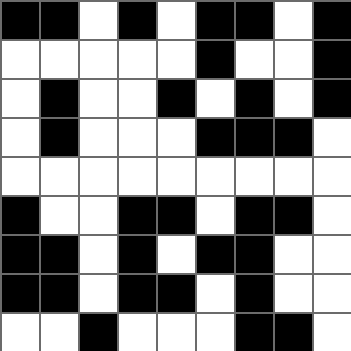[["black", "black", "white", "black", "white", "black", "black", "white", "black"], ["white", "white", "white", "white", "white", "black", "white", "white", "black"], ["white", "black", "white", "white", "black", "white", "black", "white", "black"], ["white", "black", "white", "white", "white", "black", "black", "black", "white"], ["white", "white", "white", "white", "white", "white", "white", "white", "white"], ["black", "white", "white", "black", "black", "white", "black", "black", "white"], ["black", "black", "white", "black", "white", "black", "black", "white", "white"], ["black", "black", "white", "black", "black", "white", "black", "white", "white"], ["white", "white", "black", "white", "white", "white", "black", "black", "white"]]